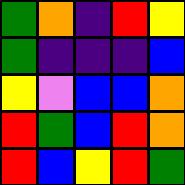[["green", "orange", "indigo", "red", "yellow"], ["green", "indigo", "indigo", "indigo", "blue"], ["yellow", "violet", "blue", "blue", "orange"], ["red", "green", "blue", "red", "orange"], ["red", "blue", "yellow", "red", "green"]]